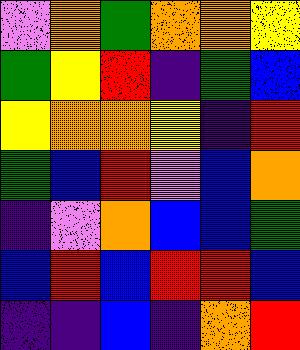[["violet", "orange", "green", "orange", "orange", "yellow"], ["green", "yellow", "red", "indigo", "green", "blue"], ["yellow", "orange", "orange", "yellow", "indigo", "red"], ["green", "blue", "red", "violet", "blue", "orange"], ["indigo", "violet", "orange", "blue", "blue", "green"], ["blue", "red", "blue", "red", "red", "blue"], ["indigo", "indigo", "blue", "indigo", "orange", "red"]]